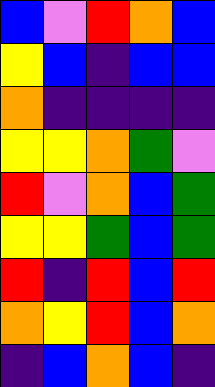[["blue", "violet", "red", "orange", "blue"], ["yellow", "blue", "indigo", "blue", "blue"], ["orange", "indigo", "indigo", "indigo", "indigo"], ["yellow", "yellow", "orange", "green", "violet"], ["red", "violet", "orange", "blue", "green"], ["yellow", "yellow", "green", "blue", "green"], ["red", "indigo", "red", "blue", "red"], ["orange", "yellow", "red", "blue", "orange"], ["indigo", "blue", "orange", "blue", "indigo"]]